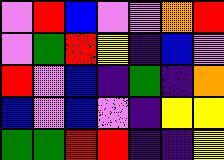[["violet", "red", "blue", "violet", "violet", "orange", "red"], ["violet", "green", "red", "yellow", "indigo", "blue", "violet"], ["red", "violet", "blue", "indigo", "green", "indigo", "orange"], ["blue", "violet", "blue", "violet", "indigo", "yellow", "yellow"], ["green", "green", "red", "red", "indigo", "indigo", "yellow"]]